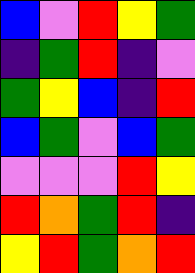[["blue", "violet", "red", "yellow", "green"], ["indigo", "green", "red", "indigo", "violet"], ["green", "yellow", "blue", "indigo", "red"], ["blue", "green", "violet", "blue", "green"], ["violet", "violet", "violet", "red", "yellow"], ["red", "orange", "green", "red", "indigo"], ["yellow", "red", "green", "orange", "red"]]